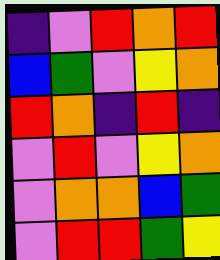[["indigo", "violet", "red", "orange", "red"], ["blue", "green", "violet", "yellow", "orange"], ["red", "orange", "indigo", "red", "indigo"], ["violet", "red", "violet", "yellow", "orange"], ["violet", "orange", "orange", "blue", "green"], ["violet", "red", "red", "green", "yellow"]]